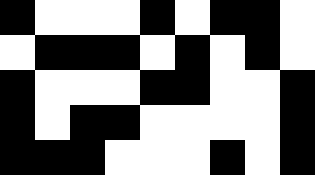[["black", "white", "white", "white", "black", "white", "black", "black", "white"], ["white", "black", "black", "black", "white", "black", "white", "black", "white"], ["black", "white", "white", "white", "black", "black", "white", "white", "black"], ["black", "white", "black", "black", "white", "white", "white", "white", "black"], ["black", "black", "black", "white", "white", "white", "black", "white", "black"]]